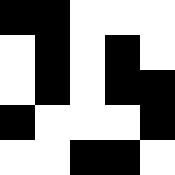[["black", "black", "white", "white", "white"], ["white", "black", "white", "black", "white"], ["white", "black", "white", "black", "black"], ["black", "white", "white", "white", "black"], ["white", "white", "black", "black", "white"]]